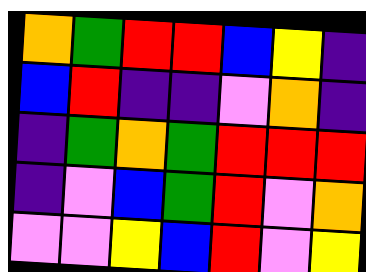[["orange", "green", "red", "red", "blue", "yellow", "indigo"], ["blue", "red", "indigo", "indigo", "violet", "orange", "indigo"], ["indigo", "green", "orange", "green", "red", "red", "red"], ["indigo", "violet", "blue", "green", "red", "violet", "orange"], ["violet", "violet", "yellow", "blue", "red", "violet", "yellow"]]